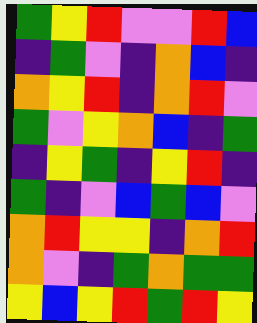[["green", "yellow", "red", "violet", "violet", "red", "blue"], ["indigo", "green", "violet", "indigo", "orange", "blue", "indigo"], ["orange", "yellow", "red", "indigo", "orange", "red", "violet"], ["green", "violet", "yellow", "orange", "blue", "indigo", "green"], ["indigo", "yellow", "green", "indigo", "yellow", "red", "indigo"], ["green", "indigo", "violet", "blue", "green", "blue", "violet"], ["orange", "red", "yellow", "yellow", "indigo", "orange", "red"], ["orange", "violet", "indigo", "green", "orange", "green", "green"], ["yellow", "blue", "yellow", "red", "green", "red", "yellow"]]